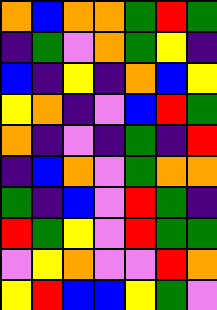[["orange", "blue", "orange", "orange", "green", "red", "green"], ["indigo", "green", "violet", "orange", "green", "yellow", "indigo"], ["blue", "indigo", "yellow", "indigo", "orange", "blue", "yellow"], ["yellow", "orange", "indigo", "violet", "blue", "red", "green"], ["orange", "indigo", "violet", "indigo", "green", "indigo", "red"], ["indigo", "blue", "orange", "violet", "green", "orange", "orange"], ["green", "indigo", "blue", "violet", "red", "green", "indigo"], ["red", "green", "yellow", "violet", "red", "green", "green"], ["violet", "yellow", "orange", "violet", "violet", "red", "orange"], ["yellow", "red", "blue", "blue", "yellow", "green", "violet"]]